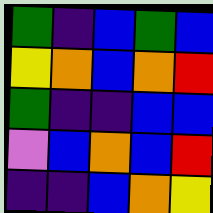[["green", "indigo", "blue", "green", "blue"], ["yellow", "orange", "blue", "orange", "red"], ["green", "indigo", "indigo", "blue", "blue"], ["violet", "blue", "orange", "blue", "red"], ["indigo", "indigo", "blue", "orange", "yellow"]]